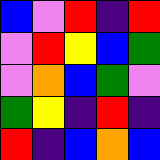[["blue", "violet", "red", "indigo", "red"], ["violet", "red", "yellow", "blue", "green"], ["violet", "orange", "blue", "green", "violet"], ["green", "yellow", "indigo", "red", "indigo"], ["red", "indigo", "blue", "orange", "blue"]]